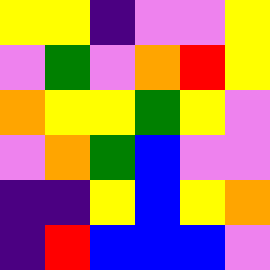[["yellow", "yellow", "indigo", "violet", "violet", "yellow"], ["violet", "green", "violet", "orange", "red", "yellow"], ["orange", "yellow", "yellow", "green", "yellow", "violet"], ["violet", "orange", "green", "blue", "violet", "violet"], ["indigo", "indigo", "yellow", "blue", "yellow", "orange"], ["indigo", "red", "blue", "blue", "blue", "violet"]]